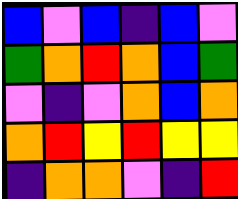[["blue", "violet", "blue", "indigo", "blue", "violet"], ["green", "orange", "red", "orange", "blue", "green"], ["violet", "indigo", "violet", "orange", "blue", "orange"], ["orange", "red", "yellow", "red", "yellow", "yellow"], ["indigo", "orange", "orange", "violet", "indigo", "red"]]